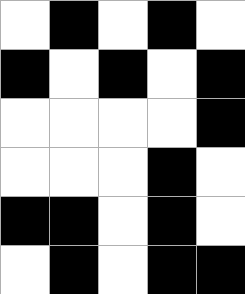[["white", "black", "white", "black", "white"], ["black", "white", "black", "white", "black"], ["white", "white", "white", "white", "black"], ["white", "white", "white", "black", "white"], ["black", "black", "white", "black", "white"], ["white", "black", "white", "black", "black"]]